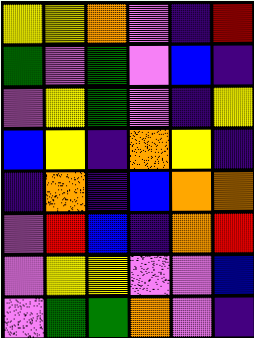[["yellow", "yellow", "orange", "violet", "indigo", "red"], ["green", "violet", "green", "violet", "blue", "indigo"], ["violet", "yellow", "green", "violet", "indigo", "yellow"], ["blue", "yellow", "indigo", "orange", "yellow", "indigo"], ["indigo", "orange", "indigo", "blue", "orange", "orange"], ["violet", "red", "blue", "indigo", "orange", "red"], ["violet", "yellow", "yellow", "violet", "violet", "blue"], ["violet", "green", "green", "orange", "violet", "indigo"]]